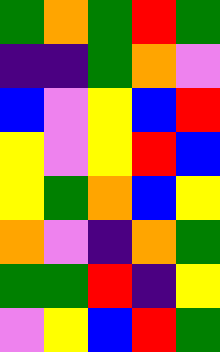[["green", "orange", "green", "red", "green"], ["indigo", "indigo", "green", "orange", "violet"], ["blue", "violet", "yellow", "blue", "red"], ["yellow", "violet", "yellow", "red", "blue"], ["yellow", "green", "orange", "blue", "yellow"], ["orange", "violet", "indigo", "orange", "green"], ["green", "green", "red", "indigo", "yellow"], ["violet", "yellow", "blue", "red", "green"]]